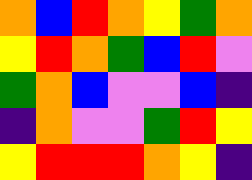[["orange", "blue", "red", "orange", "yellow", "green", "orange"], ["yellow", "red", "orange", "green", "blue", "red", "violet"], ["green", "orange", "blue", "violet", "violet", "blue", "indigo"], ["indigo", "orange", "violet", "violet", "green", "red", "yellow"], ["yellow", "red", "red", "red", "orange", "yellow", "indigo"]]